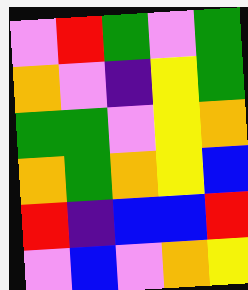[["violet", "red", "green", "violet", "green"], ["orange", "violet", "indigo", "yellow", "green"], ["green", "green", "violet", "yellow", "orange"], ["orange", "green", "orange", "yellow", "blue"], ["red", "indigo", "blue", "blue", "red"], ["violet", "blue", "violet", "orange", "yellow"]]